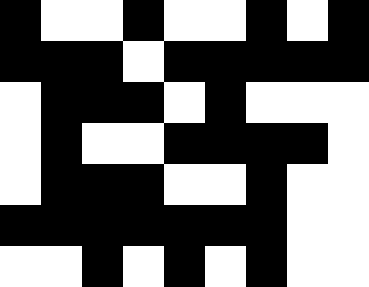[["black", "white", "white", "black", "white", "white", "black", "white", "black"], ["black", "black", "black", "white", "black", "black", "black", "black", "black"], ["white", "black", "black", "black", "white", "black", "white", "white", "white"], ["white", "black", "white", "white", "black", "black", "black", "black", "white"], ["white", "black", "black", "black", "white", "white", "black", "white", "white"], ["black", "black", "black", "black", "black", "black", "black", "white", "white"], ["white", "white", "black", "white", "black", "white", "black", "white", "white"]]